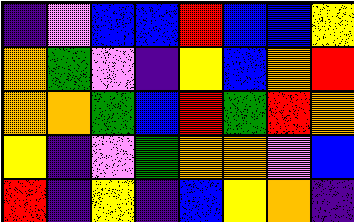[["indigo", "violet", "blue", "blue", "red", "blue", "blue", "yellow"], ["orange", "green", "violet", "indigo", "yellow", "blue", "orange", "red"], ["orange", "orange", "green", "blue", "red", "green", "red", "orange"], ["yellow", "indigo", "violet", "green", "orange", "orange", "violet", "blue"], ["red", "indigo", "yellow", "indigo", "blue", "yellow", "orange", "indigo"]]